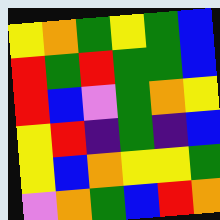[["yellow", "orange", "green", "yellow", "green", "blue"], ["red", "green", "red", "green", "green", "blue"], ["red", "blue", "violet", "green", "orange", "yellow"], ["yellow", "red", "indigo", "green", "indigo", "blue"], ["yellow", "blue", "orange", "yellow", "yellow", "green"], ["violet", "orange", "green", "blue", "red", "orange"]]